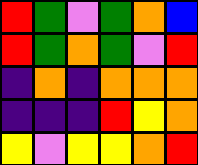[["red", "green", "violet", "green", "orange", "blue"], ["red", "green", "orange", "green", "violet", "red"], ["indigo", "orange", "indigo", "orange", "orange", "orange"], ["indigo", "indigo", "indigo", "red", "yellow", "orange"], ["yellow", "violet", "yellow", "yellow", "orange", "red"]]